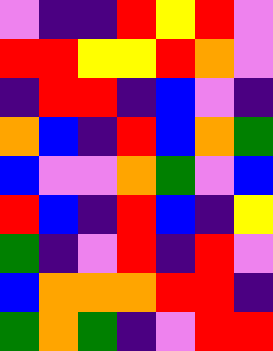[["violet", "indigo", "indigo", "red", "yellow", "red", "violet"], ["red", "red", "yellow", "yellow", "red", "orange", "violet"], ["indigo", "red", "red", "indigo", "blue", "violet", "indigo"], ["orange", "blue", "indigo", "red", "blue", "orange", "green"], ["blue", "violet", "violet", "orange", "green", "violet", "blue"], ["red", "blue", "indigo", "red", "blue", "indigo", "yellow"], ["green", "indigo", "violet", "red", "indigo", "red", "violet"], ["blue", "orange", "orange", "orange", "red", "red", "indigo"], ["green", "orange", "green", "indigo", "violet", "red", "red"]]